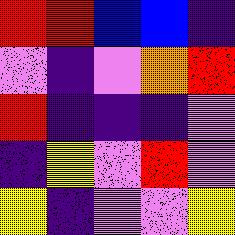[["red", "red", "blue", "blue", "indigo"], ["violet", "indigo", "violet", "orange", "red"], ["red", "indigo", "indigo", "indigo", "violet"], ["indigo", "yellow", "violet", "red", "violet"], ["yellow", "indigo", "violet", "violet", "yellow"]]